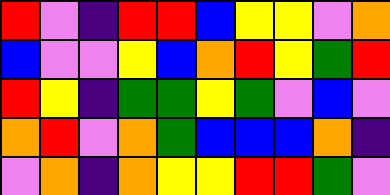[["red", "violet", "indigo", "red", "red", "blue", "yellow", "yellow", "violet", "orange"], ["blue", "violet", "violet", "yellow", "blue", "orange", "red", "yellow", "green", "red"], ["red", "yellow", "indigo", "green", "green", "yellow", "green", "violet", "blue", "violet"], ["orange", "red", "violet", "orange", "green", "blue", "blue", "blue", "orange", "indigo"], ["violet", "orange", "indigo", "orange", "yellow", "yellow", "red", "red", "green", "violet"]]